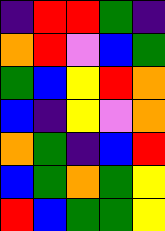[["indigo", "red", "red", "green", "indigo"], ["orange", "red", "violet", "blue", "green"], ["green", "blue", "yellow", "red", "orange"], ["blue", "indigo", "yellow", "violet", "orange"], ["orange", "green", "indigo", "blue", "red"], ["blue", "green", "orange", "green", "yellow"], ["red", "blue", "green", "green", "yellow"]]